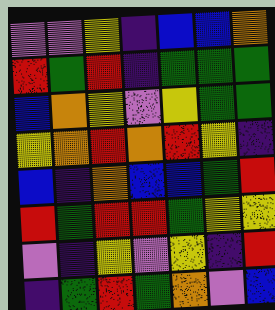[["violet", "violet", "yellow", "indigo", "blue", "blue", "orange"], ["red", "green", "red", "indigo", "green", "green", "green"], ["blue", "orange", "yellow", "violet", "yellow", "green", "green"], ["yellow", "orange", "red", "orange", "red", "yellow", "indigo"], ["blue", "indigo", "orange", "blue", "blue", "green", "red"], ["red", "green", "red", "red", "green", "yellow", "yellow"], ["violet", "indigo", "yellow", "violet", "yellow", "indigo", "red"], ["indigo", "green", "red", "green", "orange", "violet", "blue"]]